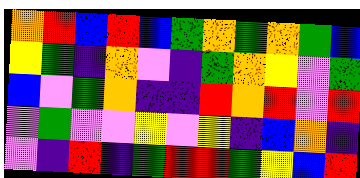[["orange", "red", "blue", "red", "blue", "green", "orange", "green", "orange", "green", "blue"], ["yellow", "green", "indigo", "orange", "violet", "indigo", "green", "orange", "yellow", "violet", "green"], ["blue", "violet", "green", "orange", "indigo", "indigo", "red", "orange", "red", "violet", "red"], ["violet", "green", "violet", "violet", "yellow", "violet", "yellow", "indigo", "blue", "orange", "indigo"], ["violet", "indigo", "red", "indigo", "green", "red", "red", "green", "yellow", "blue", "red"]]